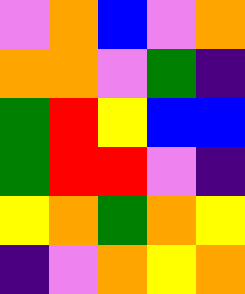[["violet", "orange", "blue", "violet", "orange"], ["orange", "orange", "violet", "green", "indigo"], ["green", "red", "yellow", "blue", "blue"], ["green", "red", "red", "violet", "indigo"], ["yellow", "orange", "green", "orange", "yellow"], ["indigo", "violet", "orange", "yellow", "orange"]]